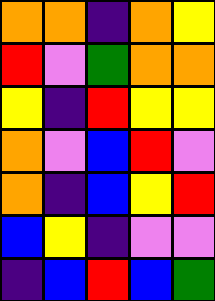[["orange", "orange", "indigo", "orange", "yellow"], ["red", "violet", "green", "orange", "orange"], ["yellow", "indigo", "red", "yellow", "yellow"], ["orange", "violet", "blue", "red", "violet"], ["orange", "indigo", "blue", "yellow", "red"], ["blue", "yellow", "indigo", "violet", "violet"], ["indigo", "blue", "red", "blue", "green"]]